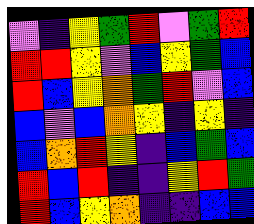[["violet", "indigo", "yellow", "green", "red", "violet", "green", "red"], ["red", "red", "yellow", "violet", "blue", "yellow", "green", "blue"], ["red", "blue", "yellow", "orange", "green", "red", "violet", "blue"], ["blue", "violet", "blue", "orange", "yellow", "indigo", "yellow", "indigo"], ["blue", "orange", "red", "yellow", "indigo", "blue", "green", "blue"], ["red", "blue", "red", "indigo", "indigo", "yellow", "red", "green"], ["red", "blue", "yellow", "orange", "indigo", "indigo", "blue", "blue"]]